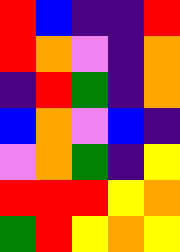[["red", "blue", "indigo", "indigo", "red"], ["red", "orange", "violet", "indigo", "orange"], ["indigo", "red", "green", "indigo", "orange"], ["blue", "orange", "violet", "blue", "indigo"], ["violet", "orange", "green", "indigo", "yellow"], ["red", "red", "red", "yellow", "orange"], ["green", "red", "yellow", "orange", "yellow"]]